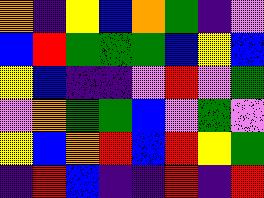[["orange", "indigo", "yellow", "blue", "orange", "green", "indigo", "violet"], ["blue", "red", "green", "green", "green", "blue", "yellow", "blue"], ["yellow", "blue", "indigo", "indigo", "violet", "red", "violet", "green"], ["violet", "orange", "green", "green", "blue", "violet", "green", "violet"], ["yellow", "blue", "orange", "red", "blue", "red", "yellow", "green"], ["indigo", "red", "blue", "indigo", "indigo", "red", "indigo", "red"]]